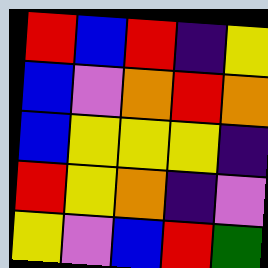[["red", "blue", "red", "indigo", "yellow"], ["blue", "violet", "orange", "red", "orange"], ["blue", "yellow", "yellow", "yellow", "indigo"], ["red", "yellow", "orange", "indigo", "violet"], ["yellow", "violet", "blue", "red", "green"]]